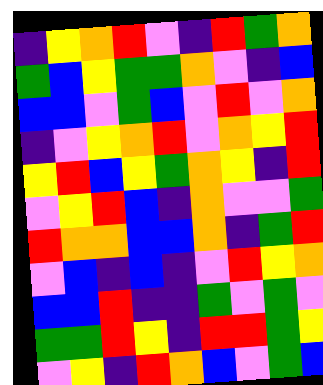[["indigo", "yellow", "orange", "red", "violet", "indigo", "red", "green", "orange"], ["green", "blue", "yellow", "green", "green", "orange", "violet", "indigo", "blue"], ["blue", "blue", "violet", "green", "blue", "violet", "red", "violet", "orange"], ["indigo", "violet", "yellow", "orange", "red", "violet", "orange", "yellow", "red"], ["yellow", "red", "blue", "yellow", "green", "orange", "yellow", "indigo", "red"], ["violet", "yellow", "red", "blue", "indigo", "orange", "violet", "violet", "green"], ["red", "orange", "orange", "blue", "blue", "orange", "indigo", "green", "red"], ["violet", "blue", "indigo", "blue", "indigo", "violet", "red", "yellow", "orange"], ["blue", "blue", "red", "indigo", "indigo", "green", "violet", "green", "violet"], ["green", "green", "red", "yellow", "indigo", "red", "red", "green", "yellow"], ["violet", "yellow", "indigo", "red", "orange", "blue", "violet", "green", "blue"]]